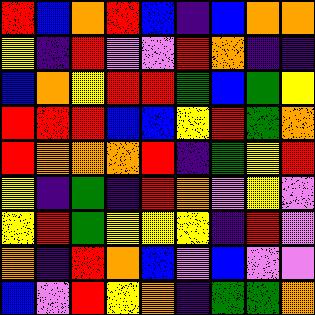[["red", "blue", "orange", "red", "blue", "indigo", "blue", "orange", "orange"], ["yellow", "indigo", "red", "violet", "violet", "red", "orange", "indigo", "indigo"], ["blue", "orange", "yellow", "red", "red", "green", "blue", "green", "yellow"], ["red", "red", "red", "blue", "blue", "yellow", "red", "green", "orange"], ["red", "orange", "orange", "orange", "red", "indigo", "green", "yellow", "red"], ["yellow", "indigo", "green", "indigo", "red", "orange", "violet", "yellow", "violet"], ["yellow", "red", "green", "yellow", "yellow", "yellow", "indigo", "red", "violet"], ["orange", "indigo", "red", "orange", "blue", "violet", "blue", "violet", "violet"], ["blue", "violet", "red", "yellow", "orange", "indigo", "green", "green", "orange"]]